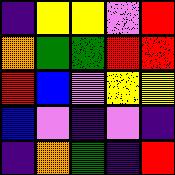[["indigo", "yellow", "yellow", "violet", "red"], ["orange", "green", "green", "red", "red"], ["red", "blue", "violet", "yellow", "yellow"], ["blue", "violet", "indigo", "violet", "indigo"], ["indigo", "orange", "green", "indigo", "red"]]